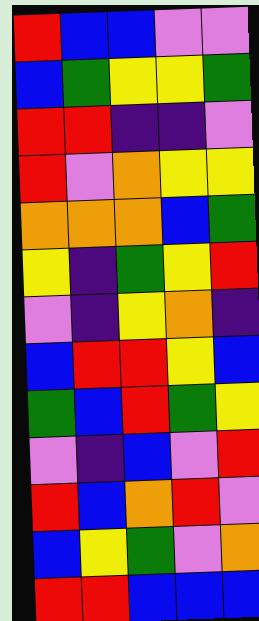[["red", "blue", "blue", "violet", "violet"], ["blue", "green", "yellow", "yellow", "green"], ["red", "red", "indigo", "indigo", "violet"], ["red", "violet", "orange", "yellow", "yellow"], ["orange", "orange", "orange", "blue", "green"], ["yellow", "indigo", "green", "yellow", "red"], ["violet", "indigo", "yellow", "orange", "indigo"], ["blue", "red", "red", "yellow", "blue"], ["green", "blue", "red", "green", "yellow"], ["violet", "indigo", "blue", "violet", "red"], ["red", "blue", "orange", "red", "violet"], ["blue", "yellow", "green", "violet", "orange"], ["red", "red", "blue", "blue", "blue"]]